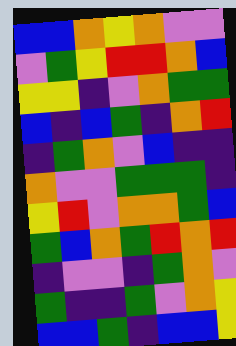[["blue", "blue", "orange", "yellow", "orange", "violet", "violet"], ["violet", "green", "yellow", "red", "red", "orange", "blue"], ["yellow", "yellow", "indigo", "violet", "orange", "green", "green"], ["blue", "indigo", "blue", "green", "indigo", "orange", "red"], ["indigo", "green", "orange", "violet", "blue", "indigo", "indigo"], ["orange", "violet", "violet", "green", "green", "green", "indigo"], ["yellow", "red", "violet", "orange", "orange", "green", "blue"], ["green", "blue", "orange", "green", "red", "orange", "red"], ["indigo", "violet", "violet", "indigo", "green", "orange", "violet"], ["green", "indigo", "indigo", "green", "violet", "orange", "yellow"], ["blue", "blue", "green", "indigo", "blue", "blue", "yellow"]]